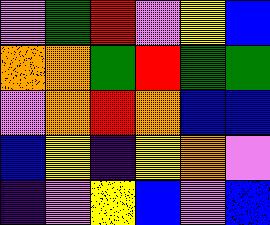[["violet", "green", "red", "violet", "yellow", "blue"], ["orange", "orange", "green", "red", "green", "green"], ["violet", "orange", "red", "orange", "blue", "blue"], ["blue", "yellow", "indigo", "yellow", "orange", "violet"], ["indigo", "violet", "yellow", "blue", "violet", "blue"]]